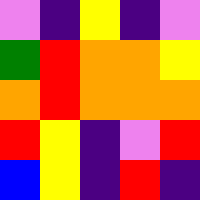[["violet", "indigo", "yellow", "indigo", "violet"], ["green", "red", "orange", "orange", "yellow"], ["orange", "red", "orange", "orange", "orange"], ["red", "yellow", "indigo", "violet", "red"], ["blue", "yellow", "indigo", "red", "indigo"]]